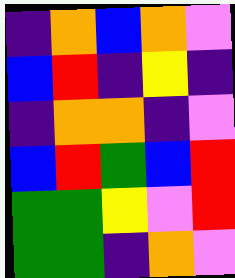[["indigo", "orange", "blue", "orange", "violet"], ["blue", "red", "indigo", "yellow", "indigo"], ["indigo", "orange", "orange", "indigo", "violet"], ["blue", "red", "green", "blue", "red"], ["green", "green", "yellow", "violet", "red"], ["green", "green", "indigo", "orange", "violet"]]